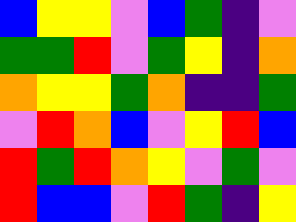[["blue", "yellow", "yellow", "violet", "blue", "green", "indigo", "violet"], ["green", "green", "red", "violet", "green", "yellow", "indigo", "orange"], ["orange", "yellow", "yellow", "green", "orange", "indigo", "indigo", "green"], ["violet", "red", "orange", "blue", "violet", "yellow", "red", "blue"], ["red", "green", "red", "orange", "yellow", "violet", "green", "violet"], ["red", "blue", "blue", "violet", "red", "green", "indigo", "yellow"]]